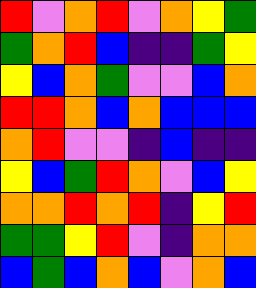[["red", "violet", "orange", "red", "violet", "orange", "yellow", "green"], ["green", "orange", "red", "blue", "indigo", "indigo", "green", "yellow"], ["yellow", "blue", "orange", "green", "violet", "violet", "blue", "orange"], ["red", "red", "orange", "blue", "orange", "blue", "blue", "blue"], ["orange", "red", "violet", "violet", "indigo", "blue", "indigo", "indigo"], ["yellow", "blue", "green", "red", "orange", "violet", "blue", "yellow"], ["orange", "orange", "red", "orange", "red", "indigo", "yellow", "red"], ["green", "green", "yellow", "red", "violet", "indigo", "orange", "orange"], ["blue", "green", "blue", "orange", "blue", "violet", "orange", "blue"]]